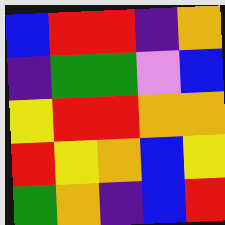[["blue", "red", "red", "indigo", "orange"], ["indigo", "green", "green", "violet", "blue"], ["yellow", "red", "red", "orange", "orange"], ["red", "yellow", "orange", "blue", "yellow"], ["green", "orange", "indigo", "blue", "red"]]